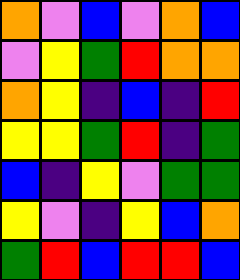[["orange", "violet", "blue", "violet", "orange", "blue"], ["violet", "yellow", "green", "red", "orange", "orange"], ["orange", "yellow", "indigo", "blue", "indigo", "red"], ["yellow", "yellow", "green", "red", "indigo", "green"], ["blue", "indigo", "yellow", "violet", "green", "green"], ["yellow", "violet", "indigo", "yellow", "blue", "orange"], ["green", "red", "blue", "red", "red", "blue"]]